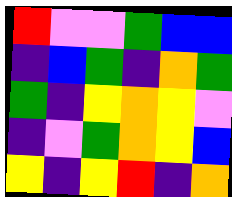[["red", "violet", "violet", "green", "blue", "blue"], ["indigo", "blue", "green", "indigo", "orange", "green"], ["green", "indigo", "yellow", "orange", "yellow", "violet"], ["indigo", "violet", "green", "orange", "yellow", "blue"], ["yellow", "indigo", "yellow", "red", "indigo", "orange"]]